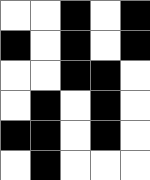[["white", "white", "black", "white", "black"], ["black", "white", "black", "white", "black"], ["white", "white", "black", "black", "white"], ["white", "black", "white", "black", "white"], ["black", "black", "white", "black", "white"], ["white", "black", "white", "white", "white"]]